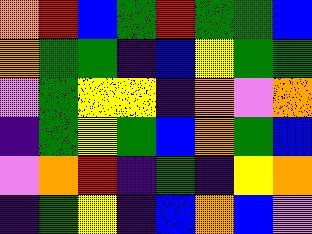[["orange", "red", "blue", "green", "red", "green", "green", "blue"], ["orange", "green", "green", "indigo", "blue", "yellow", "green", "green"], ["violet", "green", "yellow", "yellow", "indigo", "orange", "violet", "orange"], ["indigo", "green", "yellow", "green", "blue", "orange", "green", "blue"], ["violet", "orange", "red", "indigo", "green", "indigo", "yellow", "orange"], ["indigo", "green", "yellow", "indigo", "blue", "orange", "blue", "violet"]]